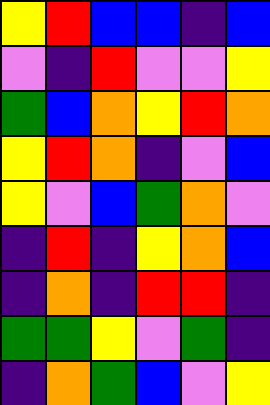[["yellow", "red", "blue", "blue", "indigo", "blue"], ["violet", "indigo", "red", "violet", "violet", "yellow"], ["green", "blue", "orange", "yellow", "red", "orange"], ["yellow", "red", "orange", "indigo", "violet", "blue"], ["yellow", "violet", "blue", "green", "orange", "violet"], ["indigo", "red", "indigo", "yellow", "orange", "blue"], ["indigo", "orange", "indigo", "red", "red", "indigo"], ["green", "green", "yellow", "violet", "green", "indigo"], ["indigo", "orange", "green", "blue", "violet", "yellow"]]